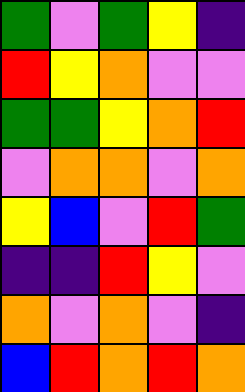[["green", "violet", "green", "yellow", "indigo"], ["red", "yellow", "orange", "violet", "violet"], ["green", "green", "yellow", "orange", "red"], ["violet", "orange", "orange", "violet", "orange"], ["yellow", "blue", "violet", "red", "green"], ["indigo", "indigo", "red", "yellow", "violet"], ["orange", "violet", "orange", "violet", "indigo"], ["blue", "red", "orange", "red", "orange"]]